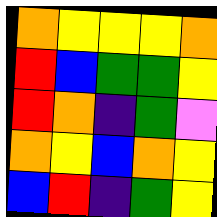[["orange", "yellow", "yellow", "yellow", "orange"], ["red", "blue", "green", "green", "yellow"], ["red", "orange", "indigo", "green", "violet"], ["orange", "yellow", "blue", "orange", "yellow"], ["blue", "red", "indigo", "green", "yellow"]]